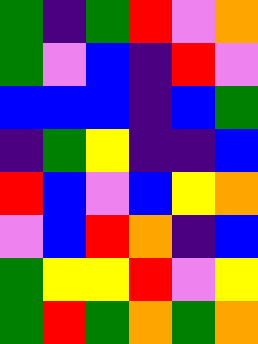[["green", "indigo", "green", "red", "violet", "orange"], ["green", "violet", "blue", "indigo", "red", "violet"], ["blue", "blue", "blue", "indigo", "blue", "green"], ["indigo", "green", "yellow", "indigo", "indigo", "blue"], ["red", "blue", "violet", "blue", "yellow", "orange"], ["violet", "blue", "red", "orange", "indigo", "blue"], ["green", "yellow", "yellow", "red", "violet", "yellow"], ["green", "red", "green", "orange", "green", "orange"]]